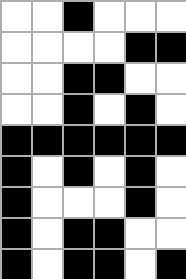[["white", "white", "black", "white", "white", "white"], ["white", "white", "white", "white", "black", "black"], ["white", "white", "black", "black", "white", "white"], ["white", "white", "black", "white", "black", "white"], ["black", "black", "black", "black", "black", "black"], ["black", "white", "black", "white", "black", "white"], ["black", "white", "white", "white", "black", "white"], ["black", "white", "black", "black", "white", "white"], ["black", "white", "black", "black", "white", "black"]]